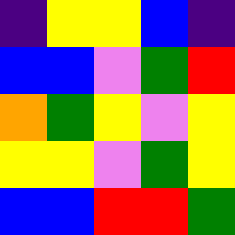[["indigo", "yellow", "yellow", "blue", "indigo"], ["blue", "blue", "violet", "green", "red"], ["orange", "green", "yellow", "violet", "yellow"], ["yellow", "yellow", "violet", "green", "yellow"], ["blue", "blue", "red", "red", "green"]]